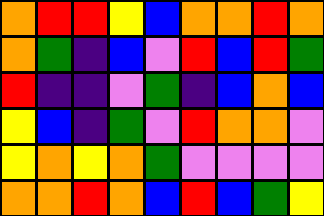[["orange", "red", "red", "yellow", "blue", "orange", "orange", "red", "orange"], ["orange", "green", "indigo", "blue", "violet", "red", "blue", "red", "green"], ["red", "indigo", "indigo", "violet", "green", "indigo", "blue", "orange", "blue"], ["yellow", "blue", "indigo", "green", "violet", "red", "orange", "orange", "violet"], ["yellow", "orange", "yellow", "orange", "green", "violet", "violet", "violet", "violet"], ["orange", "orange", "red", "orange", "blue", "red", "blue", "green", "yellow"]]